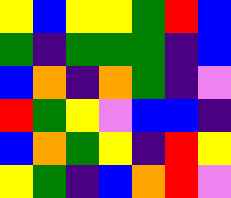[["yellow", "blue", "yellow", "yellow", "green", "red", "blue"], ["green", "indigo", "green", "green", "green", "indigo", "blue"], ["blue", "orange", "indigo", "orange", "green", "indigo", "violet"], ["red", "green", "yellow", "violet", "blue", "blue", "indigo"], ["blue", "orange", "green", "yellow", "indigo", "red", "yellow"], ["yellow", "green", "indigo", "blue", "orange", "red", "violet"]]